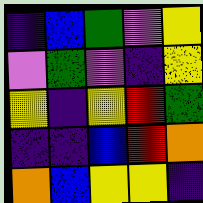[["indigo", "blue", "green", "violet", "yellow"], ["violet", "green", "violet", "indigo", "yellow"], ["yellow", "indigo", "yellow", "red", "green"], ["indigo", "indigo", "blue", "red", "orange"], ["orange", "blue", "yellow", "yellow", "indigo"]]